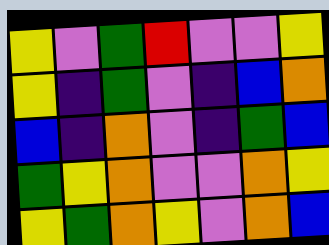[["yellow", "violet", "green", "red", "violet", "violet", "yellow"], ["yellow", "indigo", "green", "violet", "indigo", "blue", "orange"], ["blue", "indigo", "orange", "violet", "indigo", "green", "blue"], ["green", "yellow", "orange", "violet", "violet", "orange", "yellow"], ["yellow", "green", "orange", "yellow", "violet", "orange", "blue"]]